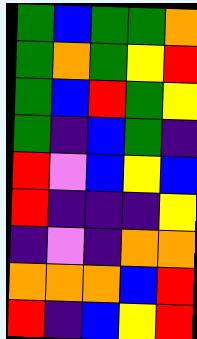[["green", "blue", "green", "green", "orange"], ["green", "orange", "green", "yellow", "red"], ["green", "blue", "red", "green", "yellow"], ["green", "indigo", "blue", "green", "indigo"], ["red", "violet", "blue", "yellow", "blue"], ["red", "indigo", "indigo", "indigo", "yellow"], ["indigo", "violet", "indigo", "orange", "orange"], ["orange", "orange", "orange", "blue", "red"], ["red", "indigo", "blue", "yellow", "red"]]